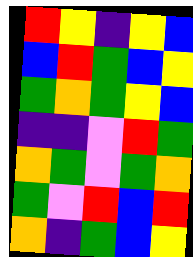[["red", "yellow", "indigo", "yellow", "blue"], ["blue", "red", "green", "blue", "yellow"], ["green", "orange", "green", "yellow", "blue"], ["indigo", "indigo", "violet", "red", "green"], ["orange", "green", "violet", "green", "orange"], ["green", "violet", "red", "blue", "red"], ["orange", "indigo", "green", "blue", "yellow"]]